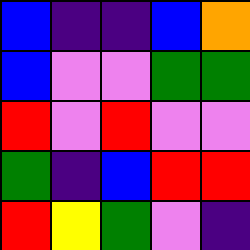[["blue", "indigo", "indigo", "blue", "orange"], ["blue", "violet", "violet", "green", "green"], ["red", "violet", "red", "violet", "violet"], ["green", "indigo", "blue", "red", "red"], ["red", "yellow", "green", "violet", "indigo"]]